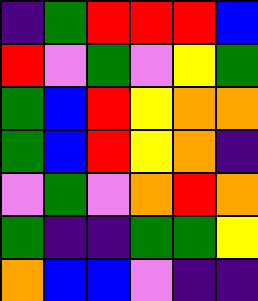[["indigo", "green", "red", "red", "red", "blue"], ["red", "violet", "green", "violet", "yellow", "green"], ["green", "blue", "red", "yellow", "orange", "orange"], ["green", "blue", "red", "yellow", "orange", "indigo"], ["violet", "green", "violet", "orange", "red", "orange"], ["green", "indigo", "indigo", "green", "green", "yellow"], ["orange", "blue", "blue", "violet", "indigo", "indigo"]]